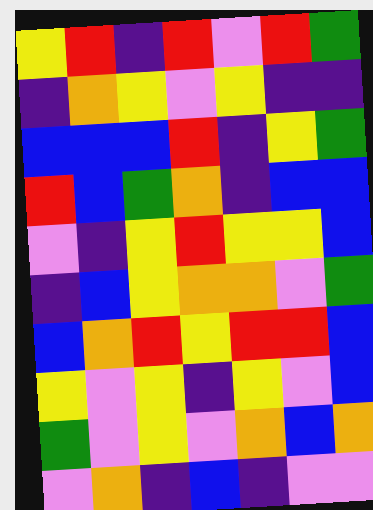[["yellow", "red", "indigo", "red", "violet", "red", "green"], ["indigo", "orange", "yellow", "violet", "yellow", "indigo", "indigo"], ["blue", "blue", "blue", "red", "indigo", "yellow", "green"], ["red", "blue", "green", "orange", "indigo", "blue", "blue"], ["violet", "indigo", "yellow", "red", "yellow", "yellow", "blue"], ["indigo", "blue", "yellow", "orange", "orange", "violet", "green"], ["blue", "orange", "red", "yellow", "red", "red", "blue"], ["yellow", "violet", "yellow", "indigo", "yellow", "violet", "blue"], ["green", "violet", "yellow", "violet", "orange", "blue", "orange"], ["violet", "orange", "indigo", "blue", "indigo", "violet", "violet"]]